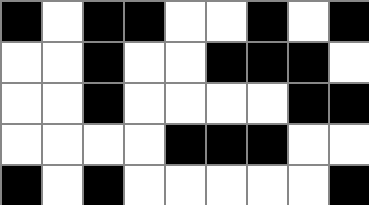[["black", "white", "black", "black", "white", "white", "black", "white", "black"], ["white", "white", "black", "white", "white", "black", "black", "black", "white"], ["white", "white", "black", "white", "white", "white", "white", "black", "black"], ["white", "white", "white", "white", "black", "black", "black", "white", "white"], ["black", "white", "black", "white", "white", "white", "white", "white", "black"]]